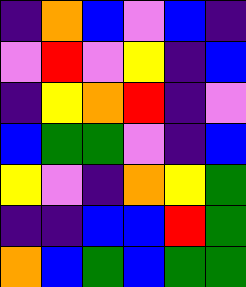[["indigo", "orange", "blue", "violet", "blue", "indigo"], ["violet", "red", "violet", "yellow", "indigo", "blue"], ["indigo", "yellow", "orange", "red", "indigo", "violet"], ["blue", "green", "green", "violet", "indigo", "blue"], ["yellow", "violet", "indigo", "orange", "yellow", "green"], ["indigo", "indigo", "blue", "blue", "red", "green"], ["orange", "blue", "green", "blue", "green", "green"]]